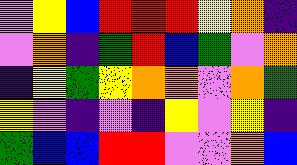[["violet", "yellow", "blue", "red", "red", "red", "yellow", "orange", "indigo"], ["violet", "orange", "indigo", "green", "red", "blue", "green", "violet", "orange"], ["indigo", "yellow", "green", "yellow", "orange", "orange", "violet", "orange", "green"], ["yellow", "violet", "indigo", "violet", "indigo", "yellow", "violet", "yellow", "indigo"], ["green", "blue", "blue", "red", "red", "violet", "violet", "orange", "blue"]]